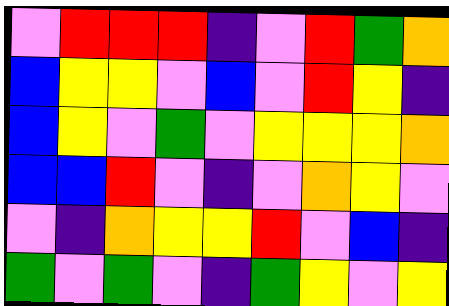[["violet", "red", "red", "red", "indigo", "violet", "red", "green", "orange"], ["blue", "yellow", "yellow", "violet", "blue", "violet", "red", "yellow", "indigo"], ["blue", "yellow", "violet", "green", "violet", "yellow", "yellow", "yellow", "orange"], ["blue", "blue", "red", "violet", "indigo", "violet", "orange", "yellow", "violet"], ["violet", "indigo", "orange", "yellow", "yellow", "red", "violet", "blue", "indigo"], ["green", "violet", "green", "violet", "indigo", "green", "yellow", "violet", "yellow"]]